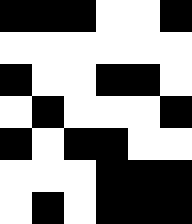[["black", "black", "black", "white", "white", "black"], ["white", "white", "white", "white", "white", "white"], ["black", "white", "white", "black", "black", "white"], ["white", "black", "white", "white", "white", "black"], ["black", "white", "black", "black", "white", "white"], ["white", "white", "white", "black", "black", "black"], ["white", "black", "white", "black", "black", "black"]]